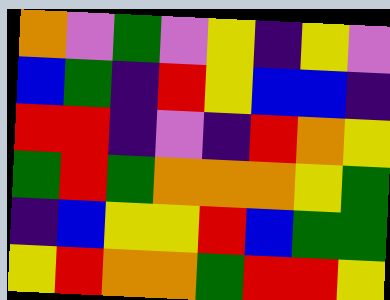[["orange", "violet", "green", "violet", "yellow", "indigo", "yellow", "violet"], ["blue", "green", "indigo", "red", "yellow", "blue", "blue", "indigo"], ["red", "red", "indigo", "violet", "indigo", "red", "orange", "yellow"], ["green", "red", "green", "orange", "orange", "orange", "yellow", "green"], ["indigo", "blue", "yellow", "yellow", "red", "blue", "green", "green"], ["yellow", "red", "orange", "orange", "green", "red", "red", "yellow"]]